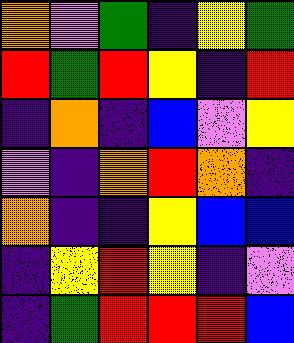[["orange", "violet", "green", "indigo", "yellow", "green"], ["red", "green", "red", "yellow", "indigo", "red"], ["indigo", "orange", "indigo", "blue", "violet", "yellow"], ["violet", "indigo", "orange", "red", "orange", "indigo"], ["orange", "indigo", "indigo", "yellow", "blue", "blue"], ["indigo", "yellow", "red", "yellow", "indigo", "violet"], ["indigo", "green", "red", "red", "red", "blue"]]